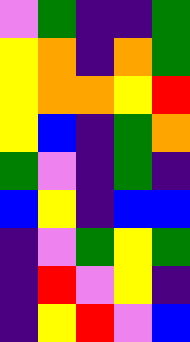[["violet", "green", "indigo", "indigo", "green"], ["yellow", "orange", "indigo", "orange", "green"], ["yellow", "orange", "orange", "yellow", "red"], ["yellow", "blue", "indigo", "green", "orange"], ["green", "violet", "indigo", "green", "indigo"], ["blue", "yellow", "indigo", "blue", "blue"], ["indigo", "violet", "green", "yellow", "green"], ["indigo", "red", "violet", "yellow", "indigo"], ["indigo", "yellow", "red", "violet", "blue"]]